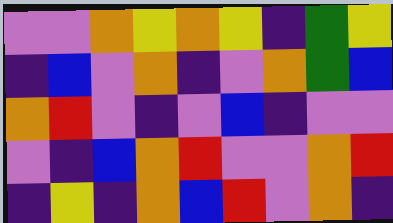[["violet", "violet", "orange", "yellow", "orange", "yellow", "indigo", "green", "yellow"], ["indigo", "blue", "violet", "orange", "indigo", "violet", "orange", "green", "blue"], ["orange", "red", "violet", "indigo", "violet", "blue", "indigo", "violet", "violet"], ["violet", "indigo", "blue", "orange", "red", "violet", "violet", "orange", "red"], ["indigo", "yellow", "indigo", "orange", "blue", "red", "violet", "orange", "indigo"]]